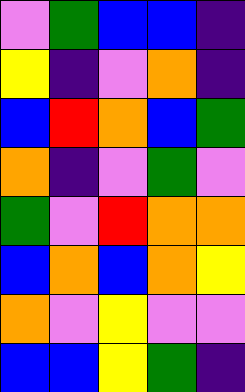[["violet", "green", "blue", "blue", "indigo"], ["yellow", "indigo", "violet", "orange", "indigo"], ["blue", "red", "orange", "blue", "green"], ["orange", "indigo", "violet", "green", "violet"], ["green", "violet", "red", "orange", "orange"], ["blue", "orange", "blue", "orange", "yellow"], ["orange", "violet", "yellow", "violet", "violet"], ["blue", "blue", "yellow", "green", "indigo"]]